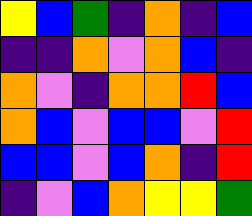[["yellow", "blue", "green", "indigo", "orange", "indigo", "blue"], ["indigo", "indigo", "orange", "violet", "orange", "blue", "indigo"], ["orange", "violet", "indigo", "orange", "orange", "red", "blue"], ["orange", "blue", "violet", "blue", "blue", "violet", "red"], ["blue", "blue", "violet", "blue", "orange", "indigo", "red"], ["indigo", "violet", "blue", "orange", "yellow", "yellow", "green"]]